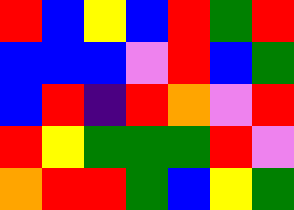[["red", "blue", "yellow", "blue", "red", "green", "red"], ["blue", "blue", "blue", "violet", "red", "blue", "green"], ["blue", "red", "indigo", "red", "orange", "violet", "red"], ["red", "yellow", "green", "green", "green", "red", "violet"], ["orange", "red", "red", "green", "blue", "yellow", "green"]]